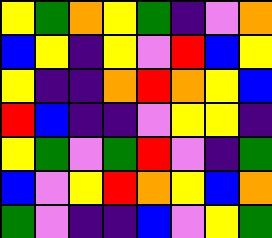[["yellow", "green", "orange", "yellow", "green", "indigo", "violet", "orange"], ["blue", "yellow", "indigo", "yellow", "violet", "red", "blue", "yellow"], ["yellow", "indigo", "indigo", "orange", "red", "orange", "yellow", "blue"], ["red", "blue", "indigo", "indigo", "violet", "yellow", "yellow", "indigo"], ["yellow", "green", "violet", "green", "red", "violet", "indigo", "green"], ["blue", "violet", "yellow", "red", "orange", "yellow", "blue", "orange"], ["green", "violet", "indigo", "indigo", "blue", "violet", "yellow", "green"]]